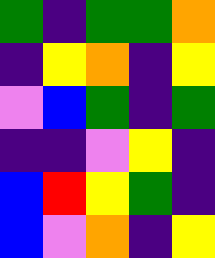[["green", "indigo", "green", "green", "orange"], ["indigo", "yellow", "orange", "indigo", "yellow"], ["violet", "blue", "green", "indigo", "green"], ["indigo", "indigo", "violet", "yellow", "indigo"], ["blue", "red", "yellow", "green", "indigo"], ["blue", "violet", "orange", "indigo", "yellow"]]